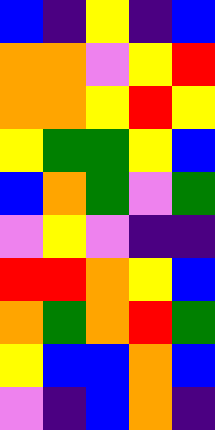[["blue", "indigo", "yellow", "indigo", "blue"], ["orange", "orange", "violet", "yellow", "red"], ["orange", "orange", "yellow", "red", "yellow"], ["yellow", "green", "green", "yellow", "blue"], ["blue", "orange", "green", "violet", "green"], ["violet", "yellow", "violet", "indigo", "indigo"], ["red", "red", "orange", "yellow", "blue"], ["orange", "green", "orange", "red", "green"], ["yellow", "blue", "blue", "orange", "blue"], ["violet", "indigo", "blue", "orange", "indigo"]]